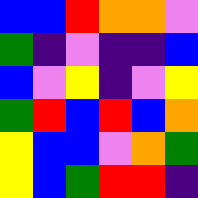[["blue", "blue", "red", "orange", "orange", "violet"], ["green", "indigo", "violet", "indigo", "indigo", "blue"], ["blue", "violet", "yellow", "indigo", "violet", "yellow"], ["green", "red", "blue", "red", "blue", "orange"], ["yellow", "blue", "blue", "violet", "orange", "green"], ["yellow", "blue", "green", "red", "red", "indigo"]]